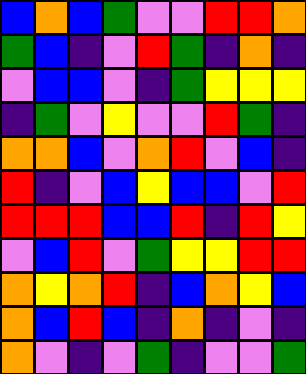[["blue", "orange", "blue", "green", "violet", "violet", "red", "red", "orange"], ["green", "blue", "indigo", "violet", "red", "green", "indigo", "orange", "indigo"], ["violet", "blue", "blue", "violet", "indigo", "green", "yellow", "yellow", "yellow"], ["indigo", "green", "violet", "yellow", "violet", "violet", "red", "green", "indigo"], ["orange", "orange", "blue", "violet", "orange", "red", "violet", "blue", "indigo"], ["red", "indigo", "violet", "blue", "yellow", "blue", "blue", "violet", "red"], ["red", "red", "red", "blue", "blue", "red", "indigo", "red", "yellow"], ["violet", "blue", "red", "violet", "green", "yellow", "yellow", "red", "red"], ["orange", "yellow", "orange", "red", "indigo", "blue", "orange", "yellow", "blue"], ["orange", "blue", "red", "blue", "indigo", "orange", "indigo", "violet", "indigo"], ["orange", "violet", "indigo", "violet", "green", "indigo", "violet", "violet", "green"]]